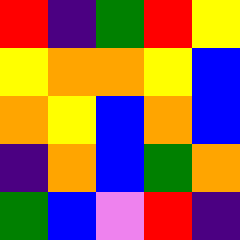[["red", "indigo", "green", "red", "yellow"], ["yellow", "orange", "orange", "yellow", "blue"], ["orange", "yellow", "blue", "orange", "blue"], ["indigo", "orange", "blue", "green", "orange"], ["green", "blue", "violet", "red", "indigo"]]